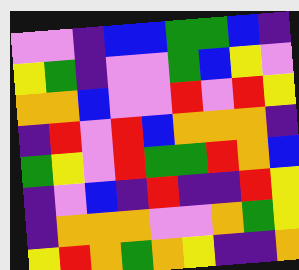[["violet", "violet", "indigo", "blue", "blue", "green", "green", "blue", "indigo"], ["yellow", "green", "indigo", "violet", "violet", "green", "blue", "yellow", "violet"], ["orange", "orange", "blue", "violet", "violet", "red", "violet", "red", "yellow"], ["indigo", "red", "violet", "red", "blue", "orange", "orange", "orange", "indigo"], ["green", "yellow", "violet", "red", "green", "green", "red", "orange", "blue"], ["indigo", "violet", "blue", "indigo", "red", "indigo", "indigo", "red", "yellow"], ["indigo", "orange", "orange", "orange", "violet", "violet", "orange", "green", "yellow"], ["yellow", "red", "orange", "green", "orange", "yellow", "indigo", "indigo", "orange"]]